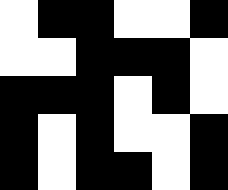[["white", "black", "black", "white", "white", "black"], ["white", "white", "black", "black", "black", "white"], ["black", "black", "black", "white", "black", "white"], ["black", "white", "black", "white", "white", "black"], ["black", "white", "black", "black", "white", "black"]]